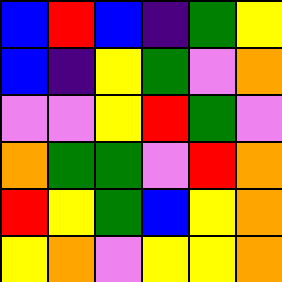[["blue", "red", "blue", "indigo", "green", "yellow"], ["blue", "indigo", "yellow", "green", "violet", "orange"], ["violet", "violet", "yellow", "red", "green", "violet"], ["orange", "green", "green", "violet", "red", "orange"], ["red", "yellow", "green", "blue", "yellow", "orange"], ["yellow", "orange", "violet", "yellow", "yellow", "orange"]]